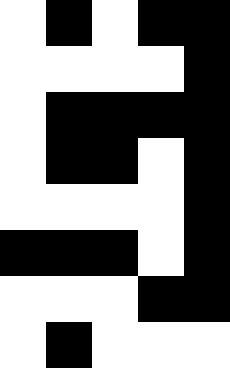[["white", "black", "white", "black", "black"], ["white", "white", "white", "white", "black"], ["white", "black", "black", "black", "black"], ["white", "black", "black", "white", "black"], ["white", "white", "white", "white", "black"], ["black", "black", "black", "white", "black"], ["white", "white", "white", "black", "black"], ["white", "black", "white", "white", "white"]]